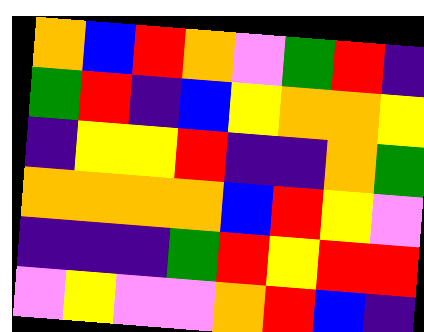[["orange", "blue", "red", "orange", "violet", "green", "red", "indigo"], ["green", "red", "indigo", "blue", "yellow", "orange", "orange", "yellow"], ["indigo", "yellow", "yellow", "red", "indigo", "indigo", "orange", "green"], ["orange", "orange", "orange", "orange", "blue", "red", "yellow", "violet"], ["indigo", "indigo", "indigo", "green", "red", "yellow", "red", "red"], ["violet", "yellow", "violet", "violet", "orange", "red", "blue", "indigo"]]